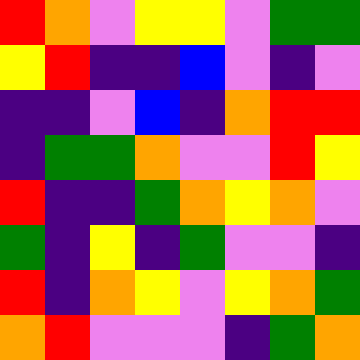[["red", "orange", "violet", "yellow", "yellow", "violet", "green", "green"], ["yellow", "red", "indigo", "indigo", "blue", "violet", "indigo", "violet"], ["indigo", "indigo", "violet", "blue", "indigo", "orange", "red", "red"], ["indigo", "green", "green", "orange", "violet", "violet", "red", "yellow"], ["red", "indigo", "indigo", "green", "orange", "yellow", "orange", "violet"], ["green", "indigo", "yellow", "indigo", "green", "violet", "violet", "indigo"], ["red", "indigo", "orange", "yellow", "violet", "yellow", "orange", "green"], ["orange", "red", "violet", "violet", "violet", "indigo", "green", "orange"]]